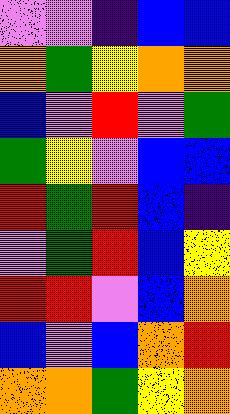[["violet", "violet", "indigo", "blue", "blue"], ["orange", "green", "yellow", "orange", "orange"], ["blue", "violet", "red", "violet", "green"], ["green", "yellow", "violet", "blue", "blue"], ["red", "green", "red", "blue", "indigo"], ["violet", "green", "red", "blue", "yellow"], ["red", "red", "violet", "blue", "orange"], ["blue", "violet", "blue", "orange", "red"], ["orange", "orange", "green", "yellow", "orange"]]